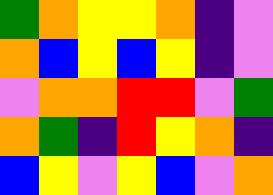[["green", "orange", "yellow", "yellow", "orange", "indigo", "violet"], ["orange", "blue", "yellow", "blue", "yellow", "indigo", "violet"], ["violet", "orange", "orange", "red", "red", "violet", "green"], ["orange", "green", "indigo", "red", "yellow", "orange", "indigo"], ["blue", "yellow", "violet", "yellow", "blue", "violet", "orange"]]